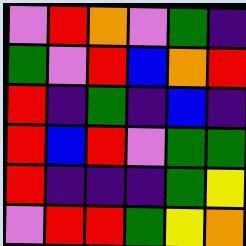[["violet", "red", "orange", "violet", "green", "indigo"], ["green", "violet", "red", "blue", "orange", "red"], ["red", "indigo", "green", "indigo", "blue", "indigo"], ["red", "blue", "red", "violet", "green", "green"], ["red", "indigo", "indigo", "indigo", "green", "yellow"], ["violet", "red", "red", "green", "yellow", "orange"]]